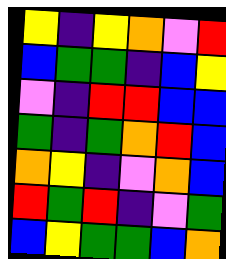[["yellow", "indigo", "yellow", "orange", "violet", "red"], ["blue", "green", "green", "indigo", "blue", "yellow"], ["violet", "indigo", "red", "red", "blue", "blue"], ["green", "indigo", "green", "orange", "red", "blue"], ["orange", "yellow", "indigo", "violet", "orange", "blue"], ["red", "green", "red", "indigo", "violet", "green"], ["blue", "yellow", "green", "green", "blue", "orange"]]